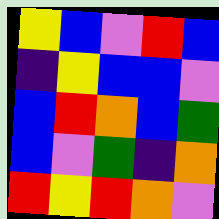[["yellow", "blue", "violet", "red", "blue"], ["indigo", "yellow", "blue", "blue", "violet"], ["blue", "red", "orange", "blue", "green"], ["blue", "violet", "green", "indigo", "orange"], ["red", "yellow", "red", "orange", "violet"]]